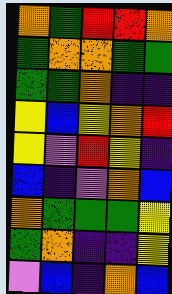[["orange", "green", "red", "red", "orange"], ["green", "orange", "orange", "green", "green"], ["green", "green", "orange", "indigo", "indigo"], ["yellow", "blue", "yellow", "orange", "red"], ["yellow", "violet", "red", "yellow", "indigo"], ["blue", "indigo", "violet", "orange", "blue"], ["orange", "green", "green", "green", "yellow"], ["green", "orange", "indigo", "indigo", "yellow"], ["violet", "blue", "indigo", "orange", "blue"]]